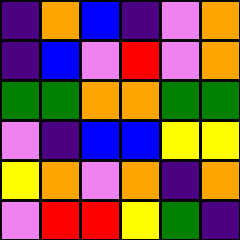[["indigo", "orange", "blue", "indigo", "violet", "orange"], ["indigo", "blue", "violet", "red", "violet", "orange"], ["green", "green", "orange", "orange", "green", "green"], ["violet", "indigo", "blue", "blue", "yellow", "yellow"], ["yellow", "orange", "violet", "orange", "indigo", "orange"], ["violet", "red", "red", "yellow", "green", "indigo"]]